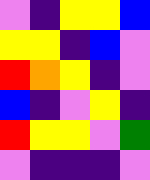[["violet", "indigo", "yellow", "yellow", "blue"], ["yellow", "yellow", "indigo", "blue", "violet"], ["red", "orange", "yellow", "indigo", "violet"], ["blue", "indigo", "violet", "yellow", "indigo"], ["red", "yellow", "yellow", "violet", "green"], ["violet", "indigo", "indigo", "indigo", "violet"]]